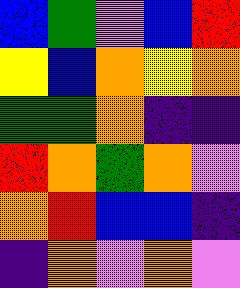[["blue", "green", "violet", "blue", "red"], ["yellow", "blue", "orange", "yellow", "orange"], ["green", "green", "orange", "indigo", "indigo"], ["red", "orange", "green", "orange", "violet"], ["orange", "red", "blue", "blue", "indigo"], ["indigo", "orange", "violet", "orange", "violet"]]